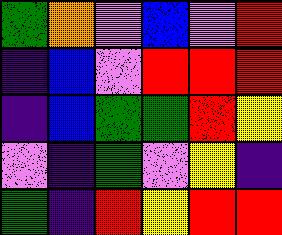[["green", "orange", "violet", "blue", "violet", "red"], ["indigo", "blue", "violet", "red", "red", "red"], ["indigo", "blue", "green", "green", "red", "yellow"], ["violet", "indigo", "green", "violet", "yellow", "indigo"], ["green", "indigo", "red", "yellow", "red", "red"]]